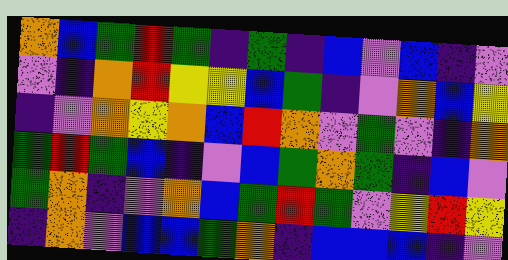[["orange", "blue", "green", "red", "green", "indigo", "green", "indigo", "blue", "violet", "blue", "indigo", "violet"], ["violet", "indigo", "orange", "red", "yellow", "yellow", "blue", "green", "indigo", "violet", "orange", "blue", "yellow"], ["indigo", "violet", "orange", "yellow", "orange", "blue", "red", "orange", "violet", "green", "violet", "indigo", "orange"], ["green", "red", "green", "blue", "indigo", "violet", "blue", "green", "orange", "green", "indigo", "blue", "violet"], ["green", "orange", "indigo", "violet", "orange", "blue", "green", "red", "green", "violet", "yellow", "red", "yellow"], ["indigo", "orange", "violet", "blue", "blue", "green", "orange", "indigo", "blue", "blue", "blue", "indigo", "violet"]]